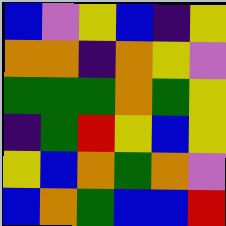[["blue", "violet", "yellow", "blue", "indigo", "yellow"], ["orange", "orange", "indigo", "orange", "yellow", "violet"], ["green", "green", "green", "orange", "green", "yellow"], ["indigo", "green", "red", "yellow", "blue", "yellow"], ["yellow", "blue", "orange", "green", "orange", "violet"], ["blue", "orange", "green", "blue", "blue", "red"]]